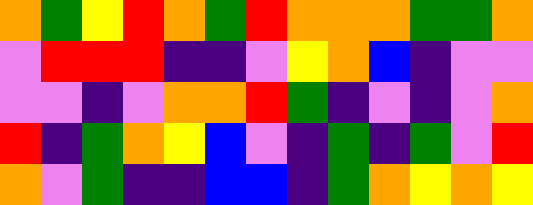[["orange", "green", "yellow", "red", "orange", "green", "red", "orange", "orange", "orange", "green", "green", "orange"], ["violet", "red", "red", "red", "indigo", "indigo", "violet", "yellow", "orange", "blue", "indigo", "violet", "violet"], ["violet", "violet", "indigo", "violet", "orange", "orange", "red", "green", "indigo", "violet", "indigo", "violet", "orange"], ["red", "indigo", "green", "orange", "yellow", "blue", "violet", "indigo", "green", "indigo", "green", "violet", "red"], ["orange", "violet", "green", "indigo", "indigo", "blue", "blue", "indigo", "green", "orange", "yellow", "orange", "yellow"]]